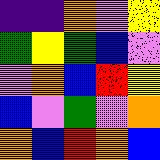[["indigo", "indigo", "orange", "violet", "yellow"], ["green", "yellow", "green", "blue", "violet"], ["violet", "orange", "blue", "red", "yellow"], ["blue", "violet", "green", "violet", "orange"], ["orange", "blue", "red", "orange", "blue"]]